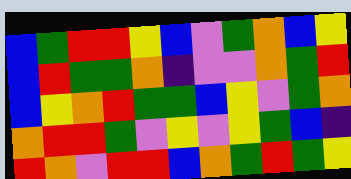[["blue", "green", "red", "red", "yellow", "blue", "violet", "green", "orange", "blue", "yellow"], ["blue", "red", "green", "green", "orange", "indigo", "violet", "violet", "orange", "green", "red"], ["blue", "yellow", "orange", "red", "green", "green", "blue", "yellow", "violet", "green", "orange"], ["orange", "red", "red", "green", "violet", "yellow", "violet", "yellow", "green", "blue", "indigo"], ["red", "orange", "violet", "red", "red", "blue", "orange", "green", "red", "green", "yellow"]]